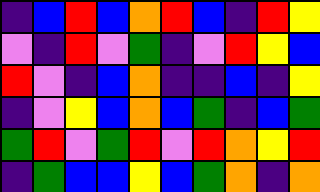[["indigo", "blue", "red", "blue", "orange", "red", "blue", "indigo", "red", "yellow"], ["violet", "indigo", "red", "violet", "green", "indigo", "violet", "red", "yellow", "blue"], ["red", "violet", "indigo", "blue", "orange", "indigo", "indigo", "blue", "indigo", "yellow"], ["indigo", "violet", "yellow", "blue", "orange", "blue", "green", "indigo", "blue", "green"], ["green", "red", "violet", "green", "red", "violet", "red", "orange", "yellow", "red"], ["indigo", "green", "blue", "blue", "yellow", "blue", "green", "orange", "indigo", "orange"]]